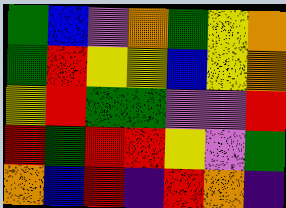[["green", "blue", "violet", "orange", "green", "yellow", "orange"], ["green", "red", "yellow", "yellow", "blue", "yellow", "orange"], ["yellow", "red", "green", "green", "violet", "violet", "red"], ["red", "green", "red", "red", "yellow", "violet", "green"], ["orange", "blue", "red", "indigo", "red", "orange", "indigo"]]